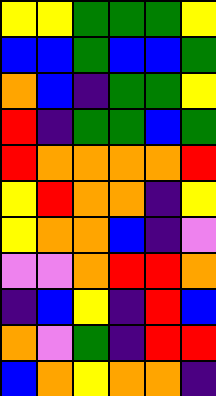[["yellow", "yellow", "green", "green", "green", "yellow"], ["blue", "blue", "green", "blue", "blue", "green"], ["orange", "blue", "indigo", "green", "green", "yellow"], ["red", "indigo", "green", "green", "blue", "green"], ["red", "orange", "orange", "orange", "orange", "red"], ["yellow", "red", "orange", "orange", "indigo", "yellow"], ["yellow", "orange", "orange", "blue", "indigo", "violet"], ["violet", "violet", "orange", "red", "red", "orange"], ["indigo", "blue", "yellow", "indigo", "red", "blue"], ["orange", "violet", "green", "indigo", "red", "red"], ["blue", "orange", "yellow", "orange", "orange", "indigo"]]